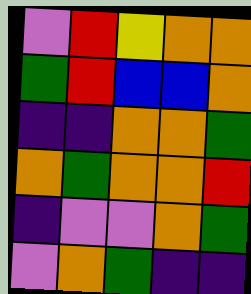[["violet", "red", "yellow", "orange", "orange"], ["green", "red", "blue", "blue", "orange"], ["indigo", "indigo", "orange", "orange", "green"], ["orange", "green", "orange", "orange", "red"], ["indigo", "violet", "violet", "orange", "green"], ["violet", "orange", "green", "indigo", "indigo"]]